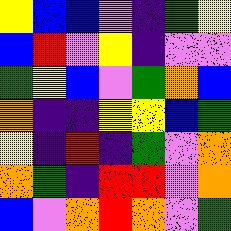[["yellow", "blue", "blue", "violet", "indigo", "green", "yellow"], ["blue", "red", "violet", "yellow", "indigo", "violet", "violet"], ["green", "yellow", "blue", "violet", "green", "orange", "blue"], ["orange", "indigo", "indigo", "yellow", "yellow", "blue", "green"], ["yellow", "indigo", "red", "indigo", "green", "violet", "orange"], ["orange", "green", "indigo", "red", "red", "violet", "orange"], ["blue", "violet", "orange", "red", "orange", "violet", "green"]]